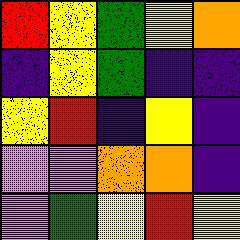[["red", "yellow", "green", "yellow", "orange"], ["indigo", "yellow", "green", "indigo", "indigo"], ["yellow", "red", "indigo", "yellow", "indigo"], ["violet", "violet", "orange", "orange", "indigo"], ["violet", "green", "yellow", "red", "yellow"]]